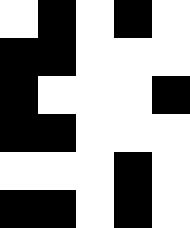[["white", "black", "white", "black", "white"], ["black", "black", "white", "white", "white"], ["black", "white", "white", "white", "black"], ["black", "black", "white", "white", "white"], ["white", "white", "white", "black", "white"], ["black", "black", "white", "black", "white"]]